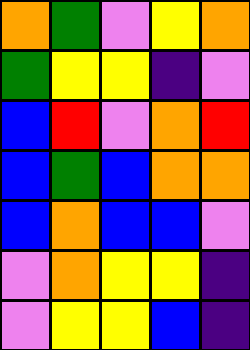[["orange", "green", "violet", "yellow", "orange"], ["green", "yellow", "yellow", "indigo", "violet"], ["blue", "red", "violet", "orange", "red"], ["blue", "green", "blue", "orange", "orange"], ["blue", "orange", "blue", "blue", "violet"], ["violet", "orange", "yellow", "yellow", "indigo"], ["violet", "yellow", "yellow", "blue", "indigo"]]